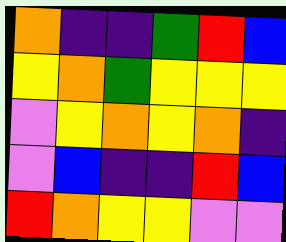[["orange", "indigo", "indigo", "green", "red", "blue"], ["yellow", "orange", "green", "yellow", "yellow", "yellow"], ["violet", "yellow", "orange", "yellow", "orange", "indigo"], ["violet", "blue", "indigo", "indigo", "red", "blue"], ["red", "orange", "yellow", "yellow", "violet", "violet"]]